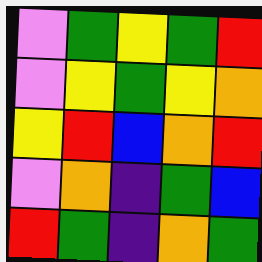[["violet", "green", "yellow", "green", "red"], ["violet", "yellow", "green", "yellow", "orange"], ["yellow", "red", "blue", "orange", "red"], ["violet", "orange", "indigo", "green", "blue"], ["red", "green", "indigo", "orange", "green"]]